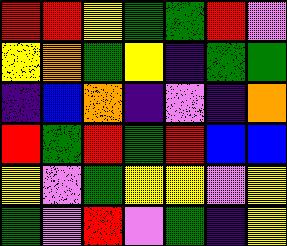[["red", "red", "yellow", "green", "green", "red", "violet"], ["yellow", "orange", "green", "yellow", "indigo", "green", "green"], ["indigo", "blue", "orange", "indigo", "violet", "indigo", "orange"], ["red", "green", "red", "green", "red", "blue", "blue"], ["yellow", "violet", "green", "yellow", "yellow", "violet", "yellow"], ["green", "violet", "red", "violet", "green", "indigo", "yellow"]]